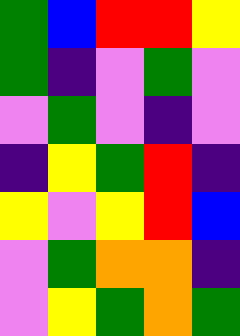[["green", "blue", "red", "red", "yellow"], ["green", "indigo", "violet", "green", "violet"], ["violet", "green", "violet", "indigo", "violet"], ["indigo", "yellow", "green", "red", "indigo"], ["yellow", "violet", "yellow", "red", "blue"], ["violet", "green", "orange", "orange", "indigo"], ["violet", "yellow", "green", "orange", "green"]]